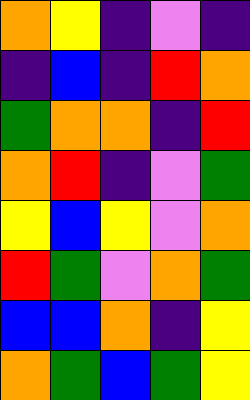[["orange", "yellow", "indigo", "violet", "indigo"], ["indigo", "blue", "indigo", "red", "orange"], ["green", "orange", "orange", "indigo", "red"], ["orange", "red", "indigo", "violet", "green"], ["yellow", "blue", "yellow", "violet", "orange"], ["red", "green", "violet", "orange", "green"], ["blue", "blue", "orange", "indigo", "yellow"], ["orange", "green", "blue", "green", "yellow"]]